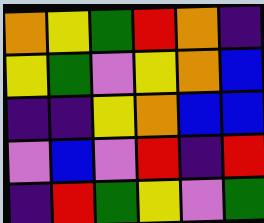[["orange", "yellow", "green", "red", "orange", "indigo"], ["yellow", "green", "violet", "yellow", "orange", "blue"], ["indigo", "indigo", "yellow", "orange", "blue", "blue"], ["violet", "blue", "violet", "red", "indigo", "red"], ["indigo", "red", "green", "yellow", "violet", "green"]]